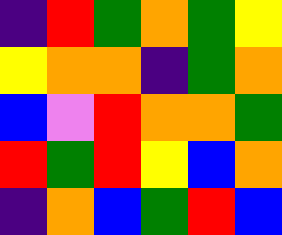[["indigo", "red", "green", "orange", "green", "yellow"], ["yellow", "orange", "orange", "indigo", "green", "orange"], ["blue", "violet", "red", "orange", "orange", "green"], ["red", "green", "red", "yellow", "blue", "orange"], ["indigo", "orange", "blue", "green", "red", "blue"]]